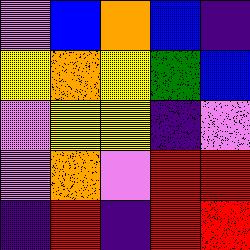[["violet", "blue", "orange", "blue", "indigo"], ["yellow", "orange", "yellow", "green", "blue"], ["violet", "yellow", "yellow", "indigo", "violet"], ["violet", "orange", "violet", "red", "red"], ["indigo", "red", "indigo", "red", "red"]]